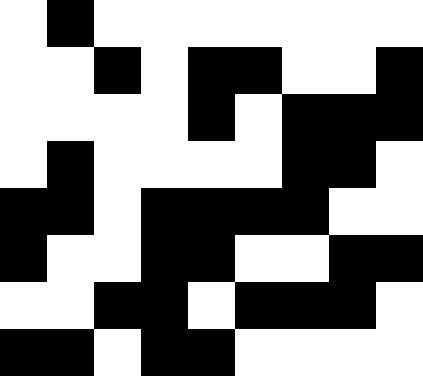[["white", "black", "white", "white", "white", "white", "white", "white", "white"], ["white", "white", "black", "white", "black", "black", "white", "white", "black"], ["white", "white", "white", "white", "black", "white", "black", "black", "black"], ["white", "black", "white", "white", "white", "white", "black", "black", "white"], ["black", "black", "white", "black", "black", "black", "black", "white", "white"], ["black", "white", "white", "black", "black", "white", "white", "black", "black"], ["white", "white", "black", "black", "white", "black", "black", "black", "white"], ["black", "black", "white", "black", "black", "white", "white", "white", "white"]]